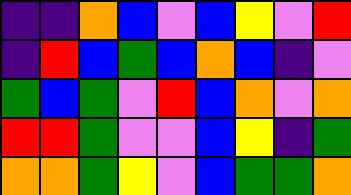[["indigo", "indigo", "orange", "blue", "violet", "blue", "yellow", "violet", "red"], ["indigo", "red", "blue", "green", "blue", "orange", "blue", "indigo", "violet"], ["green", "blue", "green", "violet", "red", "blue", "orange", "violet", "orange"], ["red", "red", "green", "violet", "violet", "blue", "yellow", "indigo", "green"], ["orange", "orange", "green", "yellow", "violet", "blue", "green", "green", "orange"]]